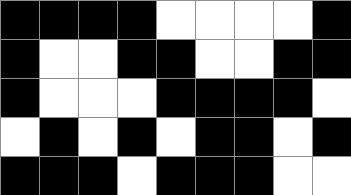[["black", "black", "black", "black", "white", "white", "white", "white", "black"], ["black", "white", "white", "black", "black", "white", "white", "black", "black"], ["black", "white", "white", "white", "black", "black", "black", "black", "white"], ["white", "black", "white", "black", "white", "black", "black", "white", "black"], ["black", "black", "black", "white", "black", "black", "black", "white", "white"]]